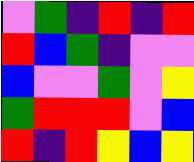[["violet", "green", "indigo", "red", "indigo", "red"], ["red", "blue", "green", "indigo", "violet", "violet"], ["blue", "violet", "violet", "green", "violet", "yellow"], ["green", "red", "red", "red", "violet", "blue"], ["red", "indigo", "red", "yellow", "blue", "yellow"]]